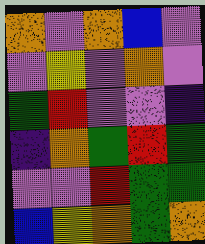[["orange", "violet", "orange", "blue", "violet"], ["violet", "yellow", "violet", "orange", "violet"], ["green", "red", "violet", "violet", "indigo"], ["indigo", "orange", "green", "red", "green"], ["violet", "violet", "red", "green", "green"], ["blue", "yellow", "orange", "green", "orange"]]